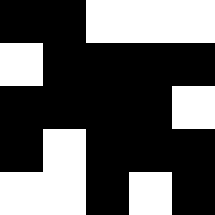[["black", "black", "white", "white", "white"], ["white", "black", "black", "black", "black"], ["black", "black", "black", "black", "white"], ["black", "white", "black", "black", "black"], ["white", "white", "black", "white", "black"]]